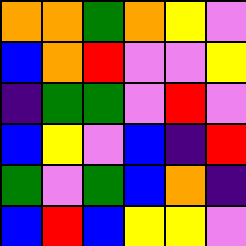[["orange", "orange", "green", "orange", "yellow", "violet"], ["blue", "orange", "red", "violet", "violet", "yellow"], ["indigo", "green", "green", "violet", "red", "violet"], ["blue", "yellow", "violet", "blue", "indigo", "red"], ["green", "violet", "green", "blue", "orange", "indigo"], ["blue", "red", "blue", "yellow", "yellow", "violet"]]